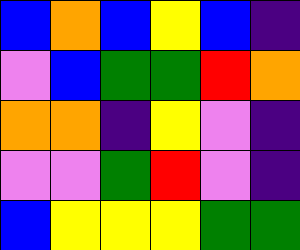[["blue", "orange", "blue", "yellow", "blue", "indigo"], ["violet", "blue", "green", "green", "red", "orange"], ["orange", "orange", "indigo", "yellow", "violet", "indigo"], ["violet", "violet", "green", "red", "violet", "indigo"], ["blue", "yellow", "yellow", "yellow", "green", "green"]]